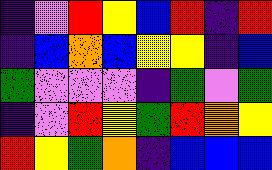[["indigo", "violet", "red", "yellow", "blue", "red", "indigo", "red"], ["indigo", "blue", "orange", "blue", "yellow", "yellow", "indigo", "blue"], ["green", "violet", "violet", "violet", "indigo", "green", "violet", "green"], ["indigo", "violet", "red", "yellow", "green", "red", "orange", "yellow"], ["red", "yellow", "green", "orange", "indigo", "blue", "blue", "blue"]]